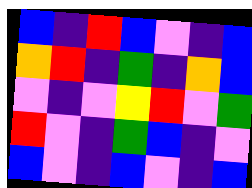[["blue", "indigo", "red", "blue", "violet", "indigo", "blue"], ["orange", "red", "indigo", "green", "indigo", "orange", "blue"], ["violet", "indigo", "violet", "yellow", "red", "violet", "green"], ["red", "violet", "indigo", "green", "blue", "indigo", "violet"], ["blue", "violet", "indigo", "blue", "violet", "indigo", "blue"]]